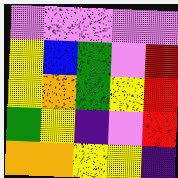[["violet", "violet", "violet", "violet", "violet"], ["yellow", "blue", "green", "violet", "red"], ["yellow", "orange", "green", "yellow", "red"], ["green", "yellow", "indigo", "violet", "red"], ["orange", "orange", "yellow", "yellow", "indigo"]]